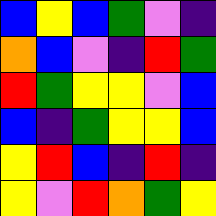[["blue", "yellow", "blue", "green", "violet", "indigo"], ["orange", "blue", "violet", "indigo", "red", "green"], ["red", "green", "yellow", "yellow", "violet", "blue"], ["blue", "indigo", "green", "yellow", "yellow", "blue"], ["yellow", "red", "blue", "indigo", "red", "indigo"], ["yellow", "violet", "red", "orange", "green", "yellow"]]